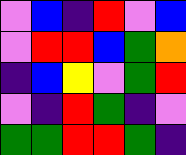[["violet", "blue", "indigo", "red", "violet", "blue"], ["violet", "red", "red", "blue", "green", "orange"], ["indigo", "blue", "yellow", "violet", "green", "red"], ["violet", "indigo", "red", "green", "indigo", "violet"], ["green", "green", "red", "red", "green", "indigo"]]